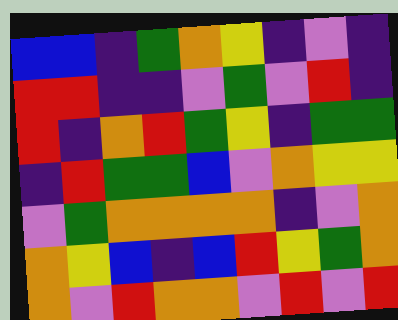[["blue", "blue", "indigo", "green", "orange", "yellow", "indigo", "violet", "indigo"], ["red", "red", "indigo", "indigo", "violet", "green", "violet", "red", "indigo"], ["red", "indigo", "orange", "red", "green", "yellow", "indigo", "green", "green"], ["indigo", "red", "green", "green", "blue", "violet", "orange", "yellow", "yellow"], ["violet", "green", "orange", "orange", "orange", "orange", "indigo", "violet", "orange"], ["orange", "yellow", "blue", "indigo", "blue", "red", "yellow", "green", "orange"], ["orange", "violet", "red", "orange", "orange", "violet", "red", "violet", "red"]]